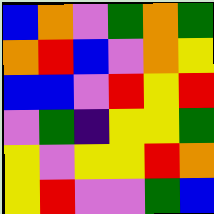[["blue", "orange", "violet", "green", "orange", "green"], ["orange", "red", "blue", "violet", "orange", "yellow"], ["blue", "blue", "violet", "red", "yellow", "red"], ["violet", "green", "indigo", "yellow", "yellow", "green"], ["yellow", "violet", "yellow", "yellow", "red", "orange"], ["yellow", "red", "violet", "violet", "green", "blue"]]